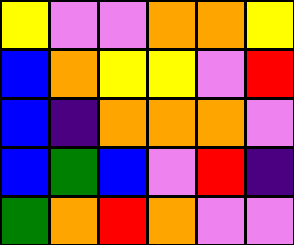[["yellow", "violet", "violet", "orange", "orange", "yellow"], ["blue", "orange", "yellow", "yellow", "violet", "red"], ["blue", "indigo", "orange", "orange", "orange", "violet"], ["blue", "green", "blue", "violet", "red", "indigo"], ["green", "orange", "red", "orange", "violet", "violet"]]